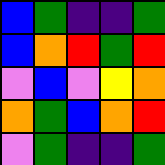[["blue", "green", "indigo", "indigo", "green"], ["blue", "orange", "red", "green", "red"], ["violet", "blue", "violet", "yellow", "orange"], ["orange", "green", "blue", "orange", "red"], ["violet", "green", "indigo", "indigo", "green"]]